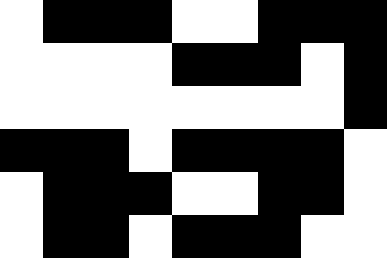[["white", "black", "black", "black", "white", "white", "black", "black", "black"], ["white", "white", "white", "white", "black", "black", "black", "white", "black"], ["white", "white", "white", "white", "white", "white", "white", "white", "black"], ["black", "black", "black", "white", "black", "black", "black", "black", "white"], ["white", "black", "black", "black", "white", "white", "black", "black", "white"], ["white", "black", "black", "white", "black", "black", "black", "white", "white"]]